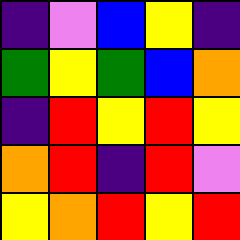[["indigo", "violet", "blue", "yellow", "indigo"], ["green", "yellow", "green", "blue", "orange"], ["indigo", "red", "yellow", "red", "yellow"], ["orange", "red", "indigo", "red", "violet"], ["yellow", "orange", "red", "yellow", "red"]]